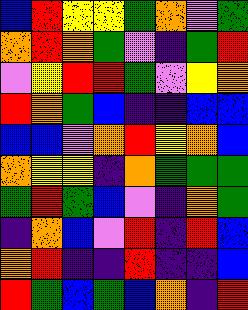[["blue", "red", "yellow", "yellow", "green", "orange", "violet", "green"], ["orange", "red", "orange", "green", "violet", "indigo", "green", "red"], ["violet", "yellow", "red", "red", "green", "violet", "yellow", "orange"], ["red", "orange", "green", "blue", "indigo", "indigo", "blue", "blue"], ["blue", "blue", "violet", "orange", "red", "yellow", "orange", "blue"], ["orange", "yellow", "yellow", "indigo", "orange", "green", "green", "green"], ["green", "red", "green", "blue", "violet", "indigo", "orange", "green"], ["indigo", "orange", "blue", "violet", "red", "indigo", "red", "blue"], ["orange", "red", "indigo", "indigo", "red", "indigo", "indigo", "blue"], ["red", "green", "blue", "green", "blue", "orange", "indigo", "red"]]